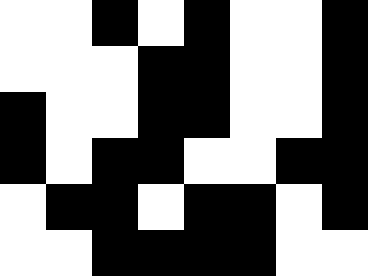[["white", "white", "black", "white", "black", "white", "white", "black"], ["white", "white", "white", "black", "black", "white", "white", "black"], ["black", "white", "white", "black", "black", "white", "white", "black"], ["black", "white", "black", "black", "white", "white", "black", "black"], ["white", "black", "black", "white", "black", "black", "white", "black"], ["white", "white", "black", "black", "black", "black", "white", "white"]]